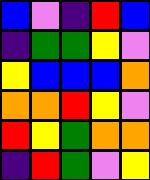[["blue", "violet", "indigo", "red", "blue"], ["indigo", "green", "green", "yellow", "violet"], ["yellow", "blue", "blue", "blue", "orange"], ["orange", "orange", "red", "yellow", "violet"], ["red", "yellow", "green", "orange", "orange"], ["indigo", "red", "green", "violet", "yellow"]]